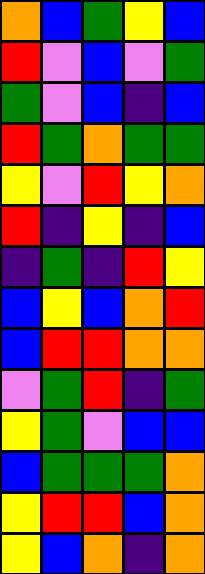[["orange", "blue", "green", "yellow", "blue"], ["red", "violet", "blue", "violet", "green"], ["green", "violet", "blue", "indigo", "blue"], ["red", "green", "orange", "green", "green"], ["yellow", "violet", "red", "yellow", "orange"], ["red", "indigo", "yellow", "indigo", "blue"], ["indigo", "green", "indigo", "red", "yellow"], ["blue", "yellow", "blue", "orange", "red"], ["blue", "red", "red", "orange", "orange"], ["violet", "green", "red", "indigo", "green"], ["yellow", "green", "violet", "blue", "blue"], ["blue", "green", "green", "green", "orange"], ["yellow", "red", "red", "blue", "orange"], ["yellow", "blue", "orange", "indigo", "orange"]]